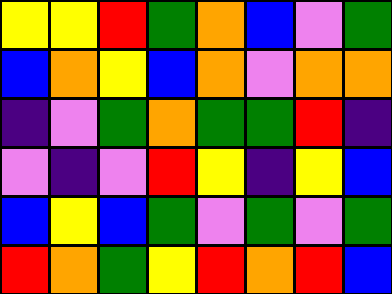[["yellow", "yellow", "red", "green", "orange", "blue", "violet", "green"], ["blue", "orange", "yellow", "blue", "orange", "violet", "orange", "orange"], ["indigo", "violet", "green", "orange", "green", "green", "red", "indigo"], ["violet", "indigo", "violet", "red", "yellow", "indigo", "yellow", "blue"], ["blue", "yellow", "blue", "green", "violet", "green", "violet", "green"], ["red", "orange", "green", "yellow", "red", "orange", "red", "blue"]]